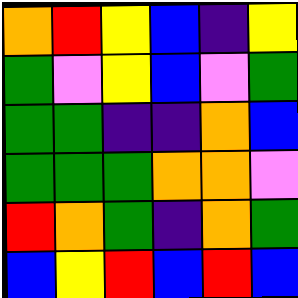[["orange", "red", "yellow", "blue", "indigo", "yellow"], ["green", "violet", "yellow", "blue", "violet", "green"], ["green", "green", "indigo", "indigo", "orange", "blue"], ["green", "green", "green", "orange", "orange", "violet"], ["red", "orange", "green", "indigo", "orange", "green"], ["blue", "yellow", "red", "blue", "red", "blue"]]